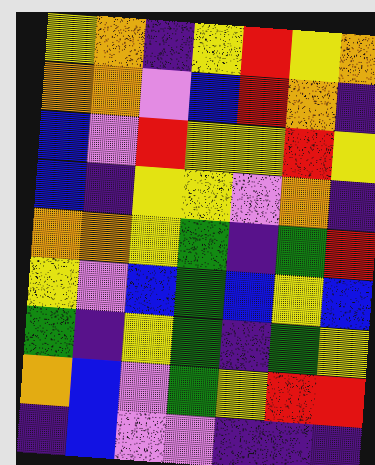[["yellow", "orange", "indigo", "yellow", "red", "yellow", "orange"], ["orange", "orange", "violet", "blue", "red", "orange", "indigo"], ["blue", "violet", "red", "yellow", "yellow", "red", "yellow"], ["blue", "indigo", "yellow", "yellow", "violet", "orange", "indigo"], ["orange", "orange", "yellow", "green", "indigo", "green", "red"], ["yellow", "violet", "blue", "green", "blue", "yellow", "blue"], ["green", "indigo", "yellow", "green", "indigo", "green", "yellow"], ["orange", "blue", "violet", "green", "yellow", "red", "red"], ["indigo", "blue", "violet", "violet", "indigo", "indigo", "indigo"]]